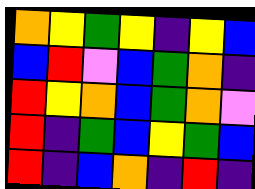[["orange", "yellow", "green", "yellow", "indigo", "yellow", "blue"], ["blue", "red", "violet", "blue", "green", "orange", "indigo"], ["red", "yellow", "orange", "blue", "green", "orange", "violet"], ["red", "indigo", "green", "blue", "yellow", "green", "blue"], ["red", "indigo", "blue", "orange", "indigo", "red", "indigo"]]